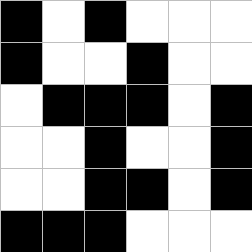[["black", "white", "black", "white", "white", "white"], ["black", "white", "white", "black", "white", "white"], ["white", "black", "black", "black", "white", "black"], ["white", "white", "black", "white", "white", "black"], ["white", "white", "black", "black", "white", "black"], ["black", "black", "black", "white", "white", "white"]]